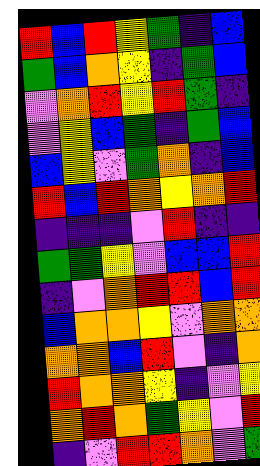[["red", "blue", "red", "yellow", "green", "indigo", "blue"], ["green", "blue", "orange", "yellow", "indigo", "green", "blue"], ["violet", "orange", "red", "yellow", "red", "green", "indigo"], ["violet", "yellow", "blue", "green", "indigo", "green", "blue"], ["blue", "yellow", "violet", "green", "orange", "indigo", "blue"], ["red", "blue", "red", "orange", "yellow", "orange", "red"], ["indigo", "indigo", "indigo", "violet", "red", "indigo", "indigo"], ["green", "green", "yellow", "violet", "blue", "blue", "red"], ["indigo", "violet", "orange", "red", "red", "blue", "red"], ["blue", "orange", "orange", "yellow", "violet", "orange", "orange"], ["orange", "orange", "blue", "red", "violet", "indigo", "orange"], ["red", "orange", "orange", "yellow", "indigo", "violet", "yellow"], ["orange", "red", "orange", "green", "yellow", "violet", "red"], ["indigo", "violet", "red", "red", "orange", "violet", "green"]]